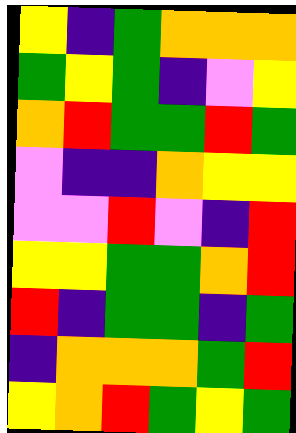[["yellow", "indigo", "green", "orange", "orange", "orange"], ["green", "yellow", "green", "indigo", "violet", "yellow"], ["orange", "red", "green", "green", "red", "green"], ["violet", "indigo", "indigo", "orange", "yellow", "yellow"], ["violet", "violet", "red", "violet", "indigo", "red"], ["yellow", "yellow", "green", "green", "orange", "red"], ["red", "indigo", "green", "green", "indigo", "green"], ["indigo", "orange", "orange", "orange", "green", "red"], ["yellow", "orange", "red", "green", "yellow", "green"]]